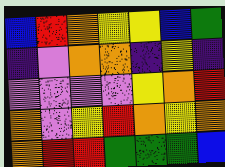[["blue", "red", "orange", "yellow", "yellow", "blue", "green"], ["indigo", "violet", "orange", "orange", "indigo", "yellow", "indigo"], ["violet", "violet", "violet", "violet", "yellow", "orange", "red"], ["orange", "violet", "yellow", "red", "orange", "yellow", "orange"], ["orange", "red", "red", "green", "green", "green", "blue"]]